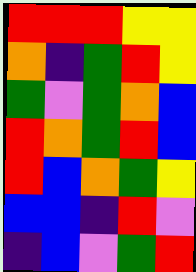[["red", "red", "red", "yellow", "yellow"], ["orange", "indigo", "green", "red", "yellow"], ["green", "violet", "green", "orange", "blue"], ["red", "orange", "green", "red", "blue"], ["red", "blue", "orange", "green", "yellow"], ["blue", "blue", "indigo", "red", "violet"], ["indigo", "blue", "violet", "green", "red"]]